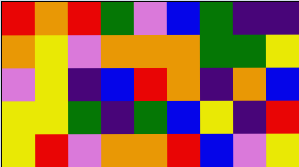[["red", "orange", "red", "green", "violet", "blue", "green", "indigo", "indigo"], ["orange", "yellow", "violet", "orange", "orange", "orange", "green", "green", "yellow"], ["violet", "yellow", "indigo", "blue", "red", "orange", "indigo", "orange", "blue"], ["yellow", "yellow", "green", "indigo", "green", "blue", "yellow", "indigo", "red"], ["yellow", "red", "violet", "orange", "orange", "red", "blue", "violet", "yellow"]]